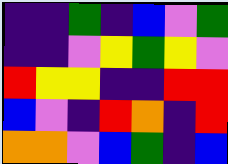[["indigo", "indigo", "green", "indigo", "blue", "violet", "green"], ["indigo", "indigo", "violet", "yellow", "green", "yellow", "violet"], ["red", "yellow", "yellow", "indigo", "indigo", "red", "red"], ["blue", "violet", "indigo", "red", "orange", "indigo", "red"], ["orange", "orange", "violet", "blue", "green", "indigo", "blue"]]